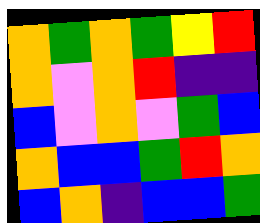[["orange", "green", "orange", "green", "yellow", "red"], ["orange", "violet", "orange", "red", "indigo", "indigo"], ["blue", "violet", "orange", "violet", "green", "blue"], ["orange", "blue", "blue", "green", "red", "orange"], ["blue", "orange", "indigo", "blue", "blue", "green"]]